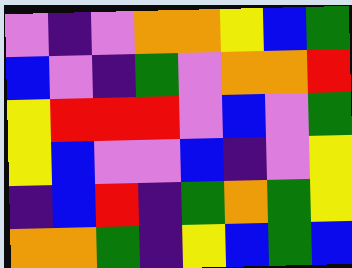[["violet", "indigo", "violet", "orange", "orange", "yellow", "blue", "green"], ["blue", "violet", "indigo", "green", "violet", "orange", "orange", "red"], ["yellow", "red", "red", "red", "violet", "blue", "violet", "green"], ["yellow", "blue", "violet", "violet", "blue", "indigo", "violet", "yellow"], ["indigo", "blue", "red", "indigo", "green", "orange", "green", "yellow"], ["orange", "orange", "green", "indigo", "yellow", "blue", "green", "blue"]]